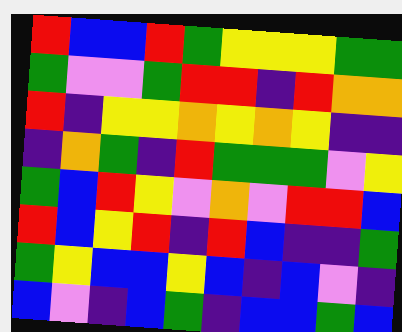[["red", "blue", "blue", "red", "green", "yellow", "yellow", "yellow", "green", "green"], ["green", "violet", "violet", "green", "red", "red", "indigo", "red", "orange", "orange"], ["red", "indigo", "yellow", "yellow", "orange", "yellow", "orange", "yellow", "indigo", "indigo"], ["indigo", "orange", "green", "indigo", "red", "green", "green", "green", "violet", "yellow"], ["green", "blue", "red", "yellow", "violet", "orange", "violet", "red", "red", "blue"], ["red", "blue", "yellow", "red", "indigo", "red", "blue", "indigo", "indigo", "green"], ["green", "yellow", "blue", "blue", "yellow", "blue", "indigo", "blue", "violet", "indigo"], ["blue", "violet", "indigo", "blue", "green", "indigo", "blue", "blue", "green", "blue"]]